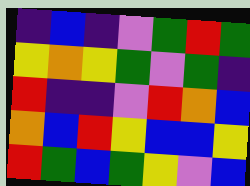[["indigo", "blue", "indigo", "violet", "green", "red", "green"], ["yellow", "orange", "yellow", "green", "violet", "green", "indigo"], ["red", "indigo", "indigo", "violet", "red", "orange", "blue"], ["orange", "blue", "red", "yellow", "blue", "blue", "yellow"], ["red", "green", "blue", "green", "yellow", "violet", "blue"]]